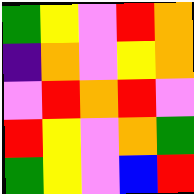[["green", "yellow", "violet", "red", "orange"], ["indigo", "orange", "violet", "yellow", "orange"], ["violet", "red", "orange", "red", "violet"], ["red", "yellow", "violet", "orange", "green"], ["green", "yellow", "violet", "blue", "red"]]